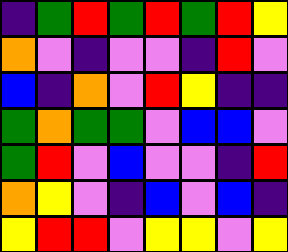[["indigo", "green", "red", "green", "red", "green", "red", "yellow"], ["orange", "violet", "indigo", "violet", "violet", "indigo", "red", "violet"], ["blue", "indigo", "orange", "violet", "red", "yellow", "indigo", "indigo"], ["green", "orange", "green", "green", "violet", "blue", "blue", "violet"], ["green", "red", "violet", "blue", "violet", "violet", "indigo", "red"], ["orange", "yellow", "violet", "indigo", "blue", "violet", "blue", "indigo"], ["yellow", "red", "red", "violet", "yellow", "yellow", "violet", "yellow"]]